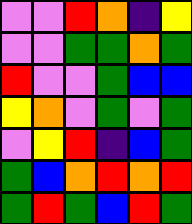[["violet", "violet", "red", "orange", "indigo", "yellow"], ["violet", "violet", "green", "green", "orange", "green"], ["red", "violet", "violet", "green", "blue", "blue"], ["yellow", "orange", "violet", "green", "violet", "green"], ["violet", "yellow", "red", "indigo", "blue", "green"], ["green", "blue", "orange", "red", "orange", "red"], ["green", "red", "green", "blue", "red", "green"]]